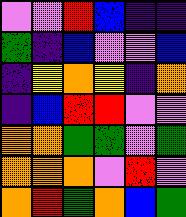[["violet", "violet", "red", "blue", "indigo", "indigo"], ["green", "indigo", "blue", "violet", "violet", "blue"], ["indigo", "yellow", "orange", "yellow", "indigo", "orange"], ["indigo", "blue", "red", "red", "violet", "violet"], ["orange", "orange", "green", "green", "violet", "green"], ["orange", "orange", "orange", "violet", "red", "violet"], ["orange", "red", "green", "orange", "blue", "green"]]